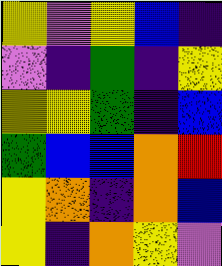[["yellow", "violet", "yellow", "blue", "indigo"], ["violet", "indigo", "green", "indigo", "yellow"], ["yellow", "yellow", "green", "indigo", "blue"], ["green", "blue", "blue", "orange", "red"], ["yellow", "orange", "indigo", "orange", "blue"], ["yellow", "indigo", "orange", "yellow", "violet"]]